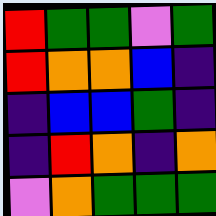[["red", "green", "green", "violet", "green"], ["red", "orange", "orange", "blue", "indigo"], ["indigo", "blue", "blue", "green", "indigo"], ["indigo", "red", "orange", "indigo", "orange"], ["violet", "orange", "green", "green", "green"]]